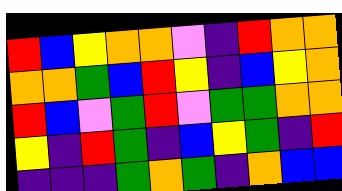[["red", "blue", "yellow", "orange", "orange", "violet", "indigo", "red", "orange", "orange"], ["orange", "orange", "green", "blue", "red", "yellow", "indigo", "blue", "yellow", "orange"], ["red", "blue", "violet", "green", "red", "violet", "green", "green", "orange", "orange"], ["yellow", "indigo", "red", "green", "indigo", "blue", "yellow", "green", "indigo", "red"], ["indigo", "indigo", "indigo", "green", "orange", "green", "indigo", "orange", "blue", "blue"]]